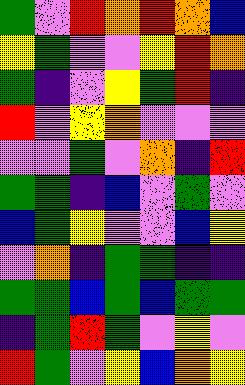[["green", "violet", "red", "orange", "red", "orange", "blue"], ["yellow", "green", "violet", "violet", "yellow", "red", "orange"], ["green", "indigo", "violet", "yellow", "green", "red", "indigo"], ["red", "violet", "yellow", "orange", "violet", "violet", "violet"], ["violet", "violet", "green", "violet", "orange", "indigo", "red"], ["green", "green", "indigo", "blue", "violet", "green", "violet"], ["blue", "green", "yellow", "violet", "violet", "blue", "yellow"], ["violet", "orange", "indigo", "green", "green", "indigo", "indigo"], ["green", "green", "blue", "green", "blue", "green", "green"], ["indigo", "green", "red", "green", "violet", "yellow", "violet"], ["red", "green", "violet", "yellow", "blue", "orange", "yellow"]]